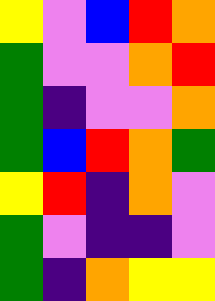[["yellow", "violet", "blue", "red", "orange"], ["green", "violet", "violet", "orange", "red"], ["green", "indigo", "violet", "violet", "orange"], ["green", "blue", "red", "orange", "green"], ["yellow", "red", "indigo", "orange", "violet"], ["green", "violet", "indigo", "indigo", "violet"], ["green", "indigo", "orange", "yellow", "yellow"]]